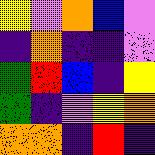[["yellow", "violet", "orange", "blue", "violet"], ["indigo", "orange", "indigo", "indigo", "violet"], ["green", "red", "blue", "indigo", "yellow"], ["green", "indigo", "violet", "yellow", "orange"], ["orange", "orange", "indigo", "red", "indigo"]]